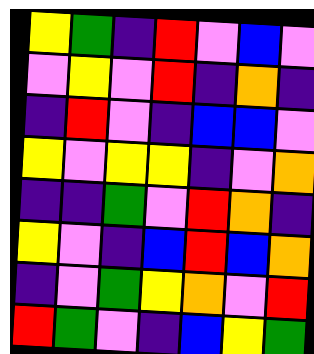[["yellow", "green", "indigo", "red", "violet", "blue", "violet"], ["violet", "yellow", "violet", "red", "indigo", "orange", "indigo"], ["indigo", "red", "violet", "indigo", "blue", "blue", "violet"], ["yellow", "violet", "yellow", "yellow", "indigo", "violet", "orange"], ["indigo", "indigo", "green", "violet", "red", "orange", "indigo"], ["yellow", "violet", "indigo", "blue", "red", "blue", "orange"], ["indigo", "violet", "green", "yellow", "orange", "violet", "red"], ["red", "green", "violet", "indigo", "blue", "yellow", "green"]]